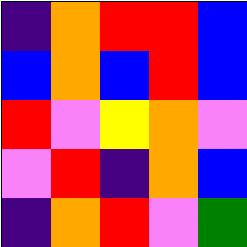[["indigo", "orange", "red", "red", "blue"], ["blue", "orange", "blue", "red", "blue"], ["red", "violet", "yellow", "orange", "violet"], ["violet", "red", "indigo", "orange", "blue"], ["indigo", "orange", "red", "violet", "green"]]